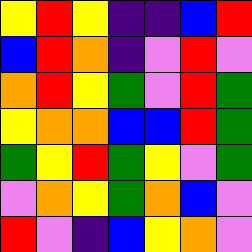[["yellow", "red", "yellow", "indigo", "indigo", "blue", "red"], ["blue", "red", "orange", "indigo", "violet", "red", "violet"], ["orange", "red", "yellow", "green", "violet", "red", "green"], ["yellow", "orange", "orange", "blue", "blue", "red", "green"], ["green", "yellow", "red", "green", "yellow", "violet", "green"], ["violet", "orange", "yellow", "green", "orange", "blue", "violet"], ["red", "violet", "indigo", "blue", "yellow", "orange", "violet"]]